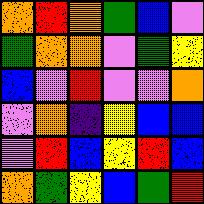[["orange", "red", "orange", "green", "blue", "violet"], ["green", "orange", "orange", "violet", "green", "yellow"], ["blue", "violet", "red", "violet", "violet", "orange"], ["violet", "orange", "indigo", "yellow", "blue", "blue"], ["violet", "red", "blue", "yellow", "red", "blue"], ["orange", "green", "yellow", "blue", "green", "red"]]